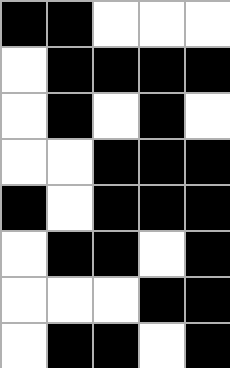[["black", "black", "white", "white", "white"], ["white", "black", "black", "black", "black"], ["white", "black", "white", "black", "white"], ["white", "white", "black", "black", "black"], ["black", "white", "black", "black", "black"], ["white", "black", "black", "white", "black"], ["white", "white", "white", "black", "black"], ["white", "black", "black", "white", "black"]]